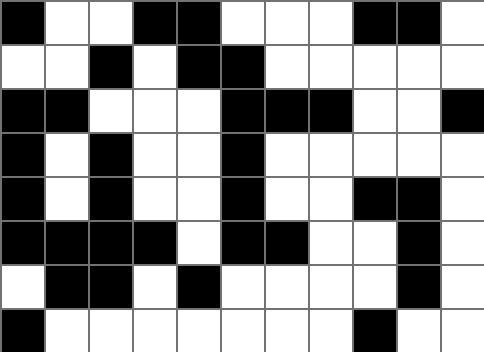[["black", "white", "white", "black", "black", "white", "white", "white", "black", "black", "white"], ["white", "white", "black", "white", "black", "black", "white", "white", "white", "white", "white"], ["black", "black", "white", "white", "white", "black", "black", "black", "white", "white", "black"], ["black", "white", "black", "white", "white", "black", "white", "white", "white", "white", "white"], ["black", "white", "black", "white", "white", "black", "white", "white", "black", "black", "white"], ["black", "black", "black", "black", "white", "black", "black", "white", "white", "black", "white"], ["white", "black", "black", "white", "black", "white", "white", "white", "white", "black", "white"], ["black", "white", "white", "white", "white", "white", "white", "white", "black", "white", "white"]]